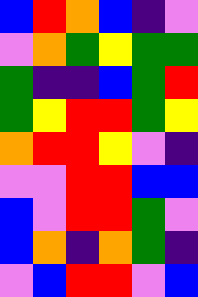[["blue", "red", "orange", "blue", "indigo", "violet"], ["violet", "orange", "green", "yellow", "green", "green"], ["green", "indigo", "indigo", "blue", "green", "red"], ["green", "yellow", "red", "red", "green", "yellow"], ["orange", "red", "red", "yellow", "violet", "indigo"], ["violet", "violet", "red", "red", "blue", "blue"], ["blue", "violet", "red", "red", "green", "violet"], ["blue", "orange", "indigo", "orange", "green", "indigo"], ["violet", "blue", "red", "red", "violet", "blue"]]